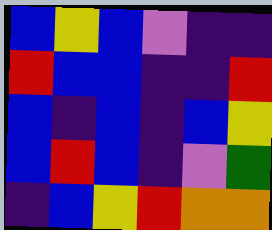[["blue", "yellow", "blue", "violet", "indigo", "indigo"], ["red", "blue", "blue", "indigo", "indigo", "red"], ["blue", "indigo", "blue", "indigo", "blue", "yellow"], ["blue", "red", "blue", "indigo", "violet", "green"], ["indigo", "blue", "yellow", "red", "orange", "orange"]]